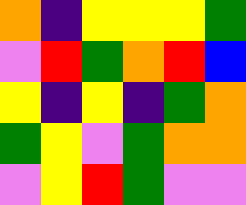[["orange", "indigo", "yellow", "yellow", "yellow", "green"], ["violet", "red", "green", "orange", "red", "blue"], ["yellow", "indigo", "yellow", "indigo", "green", "orange"], ["green", "yellow", "violet", "green", "orange", "orange"], ["violet", "yellow", "red", "green", "violet", "violet"]]